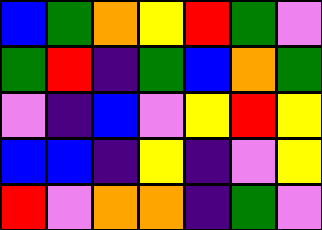[["blue", "green", "orange", "yellow", "red", "green", "violet"], ["green", "red", "indigo", "green", "blue", "orange", "green"], ["violet", "indigo", "blue", "violet", "yellow", "red", "yellow"], ["blue", "blue", "indigo", "yellow", "indigo", "violet", "yellow"], ["red", "violet", "orange", "orange", "indigo", "green", "violet"]]